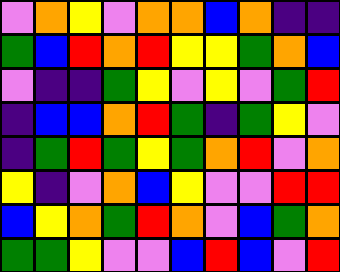[["violet", "orange", "yellow", "violet", "orange", "orange", "blue", "orange", "indigo", "indigo"], ["green", "blue", "red", "orange", "red", "yellow", "yellow", "green", "orange", "blue"], ["violet", "indigo", "indigo", "green", "yellow", "violet", "yellow", "violet", "green", "red"], ["indigo", "blue", "blue", "orange", "red", "green", "indigo", "green", "yellow", "violet"], ["indigo", "green", "red", "green", "yellow", "green", "orange", "red", "violet", "orange"], ["yellow", "indigo", "violet", "orange", "blue", "yellow", "violet", "violet", "red", "red"], ["blue", "yellow", "orange", "green", "red", "orange", "violet", "blue", "green", "orange"], ["green", "green", "yellow", "violet", "violet", "blue", "red", "blue", "violet", "red"]]